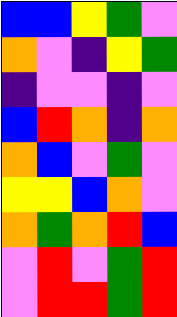[["blue", "blue", "yellow", "green", "violet"], ["orange", "violet", "indigo", "yellow", "green"], ["indigo", "violet", "violet", "indigo", "violet"], ["blue", "red", "orange", "indigo", "orange"], ["orange", "blue", "violet", "green", "violet"], ["yellow", "yellow", "blue", "orange", "violet"], ["orange", "green", "orange", "red", "blue"], ["violet", "red", "violet", "green", "red"], ["violet", "red", "red", "green", "red"]]